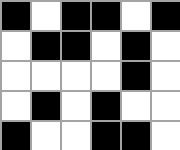[["black", "white", "black", "black", "white", "black"], ["white", "black", "black", "white", "black", "white"], ["white", "white", "white", "white", "black", "white"], ["white", "black", "white", "black", "white", "white"], ["black", "white", "white", "black", "black", "white"]]